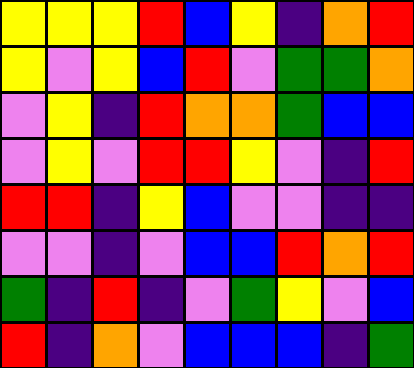[["yellow", "yellow", "yellow", "red", "blue", "yellow", "indigo", "orange", "red"], ["yellow", "violet", "yellow", "blue", "red", "violet", "green", "green", "orange"], ["violet", "yellow", "indigo", "red", "orange", "orange", "green", "blue", "blue"], ["violet", "yellow", "violet", "red", "red", "yellow", "violet", "indigo", "red"], ["red", "red", "indigo", "yellow", "blue", "violet", "violet", "indigo", "indigo"], ["violet", "violet", "indigo", "violet", "blue", "blue", "red", "orange", "red"], ["green", "indigo", "red", "indigo", "violet", "green", "yellow", "violet", "blue"], ["red", "indigo", "orange", "violet", "blue", "blue", "blue", "indigo", "green"]]